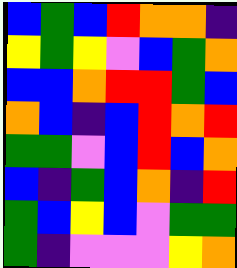[["blue", "green", "blue", "red", "orange", "orange", "indigo"], ["yellow", "green", "yellow", "violet", "blue", "green", "orange"], ["blue", "blue", "orange", "red", "red", "green", "blue"], ["orange", "blue", "indigo", "blue", "red", "orange", "red"], ["green", "green", "violet", "blue", "red", "blue", "orange"], ["blue", "indigo", "green", "blue", "orange", "indigo", "red"], ["green", "blue", "yellow", "blue", "violet", "green", "green"], ["green", "indigo", "violet", "violet", "violet", "yellow", "orange"]]